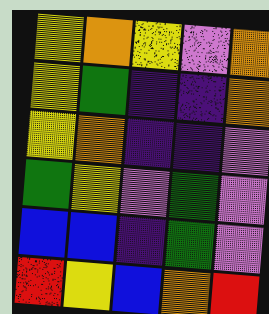[["yellow", "orange", "yellow", "violet", "orange"], ["yellow", "green", "indigo", "indigo", "orange"], ["yellow", "orange", "indigo", "indigo", "violet"], ["green", "yellow", "violet", "green", "violet"], ["blue", "blue", "indigo", "green", "violet"], ["red", "yellow", "blue", "orange", "red"]]